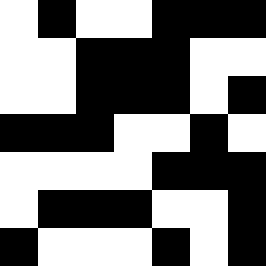[["white", "black", "white", "white", "black", "black", "black"], ["white", "white", "black", "black", "black", "white", "white"], ["white", "white", "black", "black", "black", "white", "black"], ["black", "black", "black", "white", "white", "black", "white"], ["white", "white", "white", "white", "black", "black", "black"], ["white", "black", "black", "black", "white", "white", "black"], ["black", "white", "white", "white", "black", "white", "black"]]